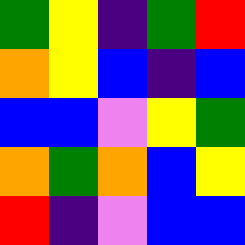[["green", "yellow", "indigo", "green", "red"], ["orange", "yellow", "blue", "indigo", "blue"], ["blue", "blue", "violet", "yellow", "green"], ["orange", "green", "orange", "blue", "yellow"], ["red", "indigo", "violet", "blue", "blue"]]